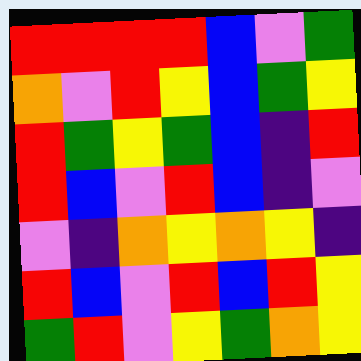[["red", "red", "red", "red", "blue", "violet", "green"], ["orange", "violet", "red", "yellow", "blue", "green", "yellow"], ["red", "green", "yellow", "green", "blue", "indigo", "red"], ["red", "blue", "violet", "red", "blue", "indigo", "violet"], ["violet", "indigo", "orange", "yellow", "orange", "yellow", "indigo"], ["red", "blue", "violet", "red", "blue", "red", "yellow"], ["green", "red", "violet", "yellow", "green", "orange", "yellow"]]